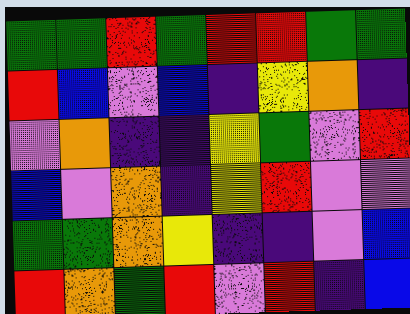[["green", "green", "red", "green", "red", "red", "green", "green"], ["red", "blue", "violet", "blue", "indigo", "yellow", "orange", "indigo"], ["violet", "orange", "indigo", "indigo", "yellow", "green", "violet", "red"], ["blue", "violet", "orange", "indigo", "yellow", "red", "violet", "violet"], ["green", "green", "orange", "yellow", "indigo", "indigo", "violet", "blue"], ["red", "orange", "green", "red", "violet", "red", "indigo", "blue"]]